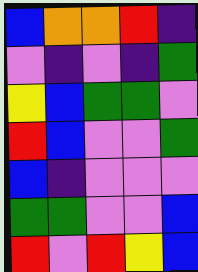[["blue", "orange", "orange", "red", "indigo"], ["violet", "indigo", "violet", "indigo", "green"], ["yellow", "blue", "green", "green", "violet"], ["red", "blue", "violet", "violet", "green"], ["blue", "indigo", "violet", "violet", "violet"], ["green", "green", "violet", "violet", "blue"], ["red", "violet", "red", "yellow", "blue"]]